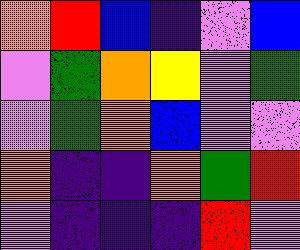[["orange", "red", "blue", "indigo", "violet", "blue"], ["violet", "green", "orange", "yellow", "violet", "green"], ["violet", "green", "orange", "blue", "violet", "violet"], ["orange", "indigo", "indigo", "orange", "green", "red"], ["violet", "indigo", "indigo", "indigo", "red", "violet"]]